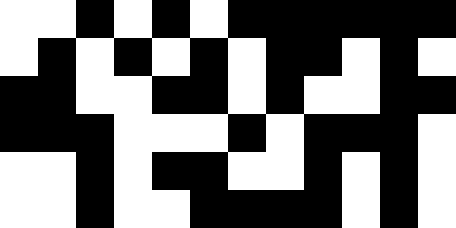[["white", "white", "black", "white", "black", "white", "black", "black", "black", "black", "black", "black"], ["white", "black", "white", "black", "white", "black", "white", "black", "black", "white", "black", "white"], ["black", "black", "white", "white", "black", "black", "white", "black", "white", "white", "black", "black"], ["black", "black", "black", "white", "white", "white", "black", "white", "black", "black", "black", "white"], ["white", "white", "black", "white", "black", "black", "white", "white", "black", "white", "black", "white"], ["white", "white", "black", "white", "white", "black", "black", "black", "black", "white", "black", "white"]]